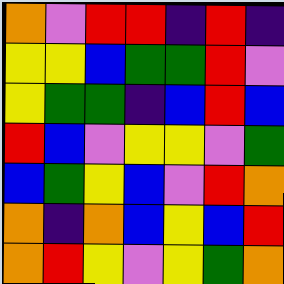[["orange", "violet", "red", "red", "indigo", "red", "indigo"], ["yellow", "yellow", "blue", "green", "green", "red", "violet"], ["yellow", "green", "green", "indigo", "blue", "red", "blue"], ["red", "blue", "violet", "yellow", "yellow", "violet", "green"], ["blue", "green", "yellow", "blue", "violet", "red", "orange"], ["orange", "indigo", "orange", "blue", "yellow", "blue", "red"], ["orange", "red", "yellow", "violet", "yellow", "green", "orange"]]